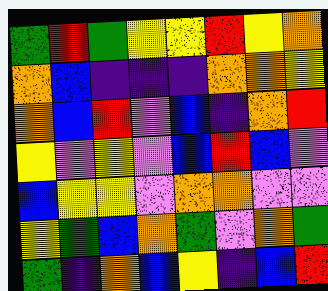[["green", "red", "green", "yellow", "yellow", "red", "yellow", "orange"], ["orange", "blue", "indigo", "indigo", "indigo", "orange", "orange", "yellow"], ["orange", "blue", "red", "violet", "blue", "indigo", "orange", "red"], ["yellow", "violet", "yellow", "violet", "blue", "red", "blue", "violet"], ["blue", "yellow", "yellow", "violet", "orange", "orange", "violet", "violet"], ["yellow", "green", "blue", "orange", "green", "violet", "orange", "green"], ["green", "indigo", "orange", "blue", "yellow", "indigo", "blue", "red"]]